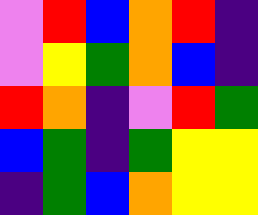[["violet", "red", "blue", "orange", "red", "indigo"], ["violet", "yellow", "green", "orange", "blue", "indigo"], ["red", "orange", "indigo", "violet", "red", "green"], ["blue", "green", "indigo", "green", "yellow", "yellow"], ["indigo", "green", "blue", "orange", "yellow", "yellow"]]